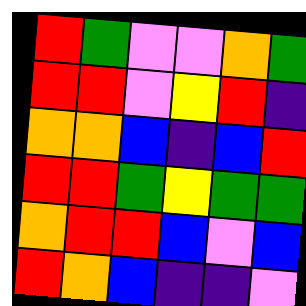[["red", "green", "violet", "violet", "orange", "green"], ["red", "red", "violet", "yellow", "red", "indigo"], ["orange", "orange", "blue", "indigo", "blue", "red"], ["red", "red", "green", "yellow", "green", "green"], ["orange", "red", "red", "blue", "violet", "blue"], ["red", "orange", "blue", "indigo", "indigo", "violet"]]